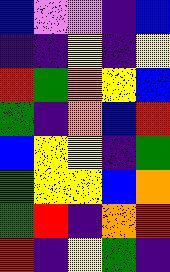[["blue", "violet", "violet", "indigo", "blue"], ["indigo", "indigo", "yellow", "indigo", "yellow"], ["red", "green", "orange", "yellow", "blue"], ["green", "indigo", "orange", "blue", "red"], ["blue", "yellow", "yellow", "indigo", "green"], ["green", "yellow", "yellow", "blue", "orange"], ["green", "red", "indigo", "orange", "red"], ["red", "indigo", "yellow", "green", "indigo"]]